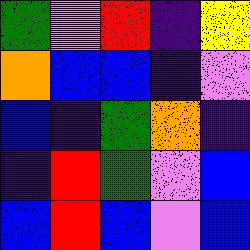[["green", "violet", "red", "indigo", "yellow"], ["orange", "blue", "blue", "indigo", "violet"], ["blue", "indigo", "green", "orange", "indigo"], ["indigo", "red", "green", "violet", "blue"], ["blue", "red", "blue", "violet", "blue"]]